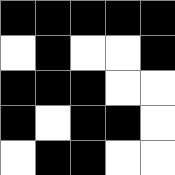[["black", "black", "black", "black", "black"], ["white", "black", "white", "white", "black"], ["black", "black", "black", "white", "white"], ["black", "white", "black", "black", "white"], ["white", "black", "black", "white", "white"]]